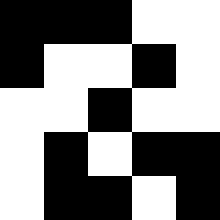[["black", "black", "black", "white", "white"], ["black", "white", "white", "black", "white"], ["white", "white", "black", "white", "white"], ["white", "black", "white", "black", "black"], ["white", "black", "black", "white", "black"]]